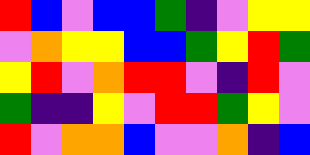[["red", "blue", "violet", "blue", "blue", "green", "indigo", "violet", "yellow", "yellow"], ["violet", "orange", "yellow", "yellow", "blue", "blue", "green", "yellow", "red", "green"], ["yellow", "red", "violet", "orange", "red", "red", "violet", "indigo", "red", "violet"], ["green", "indigo", "indigo", "yellow", "violet", "red", "red", "green", "yellow", "violet"], ["red", "violet", "orange", "orange", "blue", "violet", "violet", "orange", "indigo", "blue"]]